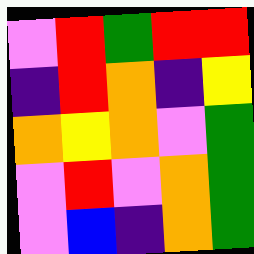[["violet", "red", "green", "red", "red"], ["indigo", "red", "orange", "indigo", "yellow"], ["orange", "yellow", "orange", "violet", "green"], ["violet", "red", "violet", "orange", "green"], ["violet", "blue", "indigo", "orange", "green"]]